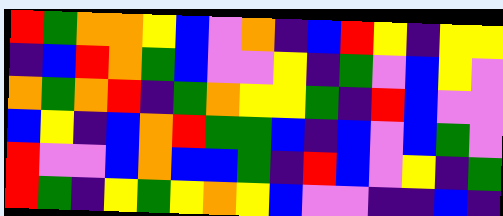[["red", "green", "orange", "orange", "yellow", "blue", "violet", "orange", "indigo", "blue", "red", "yellow", "indigo", "yellow", "yellow"], ["indigo", "blue", "red", "orange", "green", "blue", "violet", "violet", "yellow", "indigo", "green", "violet", "blue", "yellow", "violet"], ["orange", "green", "orange", "red", "indigo", "green", "orange", "yellow", "yellow", "green", "indigo", "red", "blue", "violet", "violet"], ["blue", "yellow", "indigo", "blue", "orange", "red", "green", "green", "blue", "indigo", "blue", "violet", "blue", "green", "violet"], ["red", "violet", "violet", "blue", "orange", "blue", "blue", "green", "indigo", "red", "blue", "violet", "yellow", "indigo", "green"], ["red", "green", "indigo", "yellow", "green", "yellow", "orange", "yellow", "blue", "violet", "violet", "indigo", "indigo", "blue", "indigo"]]